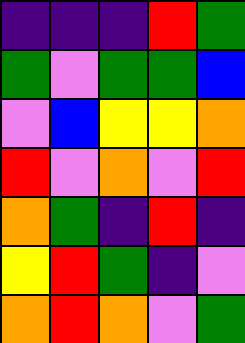[["indigo", "indigo", "indigo", "red", "green"], ["green", "violet", "green", "green", "blue"], ["violet", "blue", "yellow", "yellow", "orange"], ["red", "violet", "orange", "violet", "red"], ["orange", "green", "indigo", "red", "indigo"], ["yellow", "red", "green", "indigo", "violet"], ["orange", "red", "orange", "violet", "green"]]